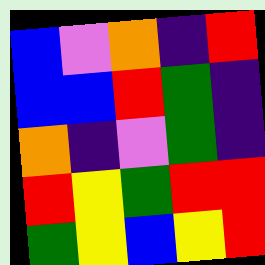[["blue", "violet", "orange", "indigo", "red"], ["blue", "blue", "red", "green", "indigo"], ["orange", "indigo", "violet", "green", "indigo"], ["red", "yellow", "green", "red", "red"], ["green", "yellow", "blue", "yellow", "red"]]